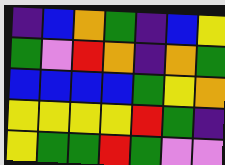[["indigo", "blue", "orange", "green", "indigo", "blue", "yellow"], ["green", "violet", "red", "orange", "indigo", "orange", "green"], ["blue", "blue", "blue", "blue", "green", "yellow", "orange"], ["yellow", "yellow", "yellow", "yellow", "red", "green", "indigo"], ["yellow", "green", "green", "red", "green", "violet", "violet"]]